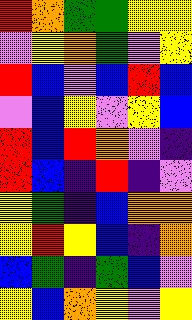[["red", "orange", "green", "green", "yellow", "yellow"], ["violet", "yellow", "orange", "green", "violet", "yellow"], ["red", "blue", "violet", "blue", "red", "blue"], ["violet", "blue", "yellow", "violet", "yellow", "blue"], ["red", "blue", "red", "orange", "violet", "indigo"], ["red", "blue", "indigo", "red", "indigo", "violet"], ["yellow", "green", "indigo", "blue", "orange", "orange"], ["yellow", "red", "yellow", "blue", "indigo", "orange"], ["blue", "green", "indigo", "green", "blue", "violet"], ["yellow", "blue", "orange", "yellow", "violet", "yellow"]]